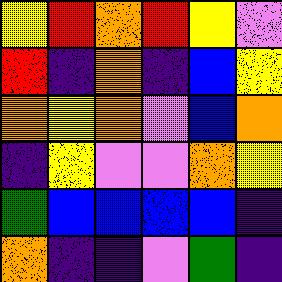[["yellow", "red", "orange", "red", "yellow", "violet"], ["red", "indigo", "orange", "indigo", "blue", "yellow"], ["orange", "yellow", "orange", "violet", "blue", "orange"], ["indigo", "yellow", "violet", "violet", "orange", "yellow"], ["green", "blue", "blue", "blue", "blue", "indigo"], ["orange", "indigo", "indigo", "violet", "green", "indigo"]]